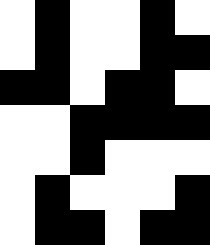[["white", "black", "white", "white", "black", "white"], ["white", "black", "white", "white", "black", "black"], ["black", "black", "white", "black", "black", "white"], ["white", "white", "black", "black", "black", "black"], ["white", "white", "black", "white", "white", "white"], ["white", "black", "white", "white", "white", "black"], ["white", "black", "black", "white", "black", "black"]]